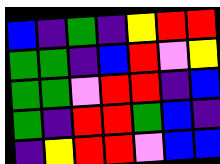[["blue", "indigo", "green", "indigo", "yellow", "red", "red"], ["green", "green", "indigo", "blue", "red", "violet", "yellow"], ["green", "green", "violet", "red", "red", "indigo", "blue"], ["green", "indigo", "red", "red", "green", "blue", "indigo"], ["indigo", "yellow", "red", "red", "violet", "blue", "blue"]]